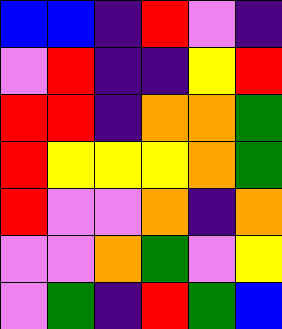[["blue", "blue", "indigo", "red", "violet", "indigo"], ["violet", "red", "indigo", "indigo", "yellow", "red"], ["red", "red", "indigo", "orange", "orange", "green"], ["red", "yellow", "yellow", "yellow", "orange", "green"], ["red", "violet", "violet", "orange", "indigo", "orange"], ["violet", "violet", "orange", "green", "violet", "yellow"], ["violet", "green", "indigo", "red", "green", "blue"]]